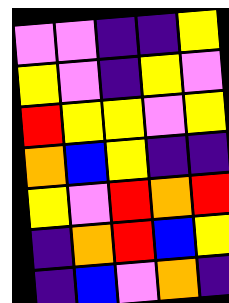[["violet", "violet", "indigo", "indigo", "yellow"], ["yellow", "violet", "indigo", "yellow", "violet"], ["red", "yellow", "yellow", "violet", "yellow"], ["orange", "blue", "yellow", "indigo", "indigo"], ["yellow", "violet", "red", "orange", "red"], ["indigo", "orange", "red", "blue", "yellow"], ["indigo", "blue", "violet", "orange", "indigo"]]